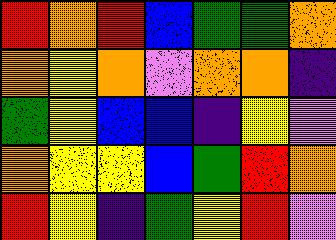[["red", "orange", "red", "blue", "green", "green", "orange"], ["orange", "yellow", "orange", "violet", "orange", "orange", "indigo"], ["green", "yellow", "blue", "blue", "indigo", "yellow", "violet"], ["orange", "yellow", "yellow", "blue", "green", "red", "orange"], ["red", "yellow", "indigo", "green", "yellow", "red", "violet"]]